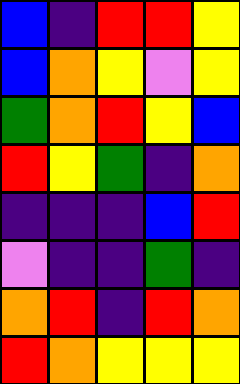[["blue", "indigo", "red", "red", "yellow"], ["blue", "orange", "yellow", "violet", "yellow"], ["green", "orange", "red", "yellow", "blue"], ["red", "yellow", "green", "indigo", "orange"], ["indigo", "indigo", "indigo", "blue", "red"], ["violet", "indigo", "indigo", "green", "indigo"], ["orange", "red", "indigo", "red", "orange"], ["red", "orange", "yellow", "yellow", "yellow"]]